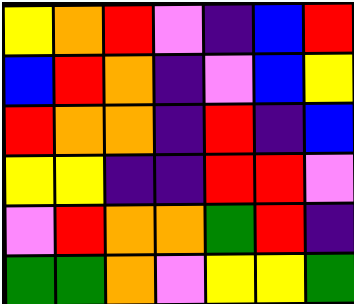[["yellow", "orange", "red", "violet", "indigo", "blue", "red"], ["blue", "red", "orange", "indigo", "violet", "blue", "yellow"], ["red", "orange", "orange", "indigo", "red", "indigo", "blue"], ["yellow", "yellow", "indigo", "indigo", "red", "red", "violet"], ["violet", "red", "orange", "orange", "green", "red", "indigo"], ["green", "green", "orange", "violet", "yellow", "yellow", "green"]]